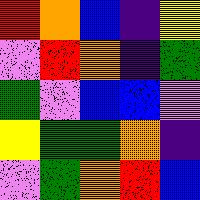[["red", "orange", "blue", "indigo", "yellow"], ["violet", "red", "orange", "indigo", "green"], ["green", "violet", "blue", "blue", "violet"], ["yellow", "green", "green", "orange", "indigo"], ["violet", "green", "orange", "red", "blue"]]